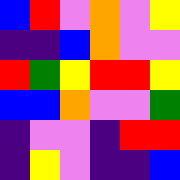[["blue", "red", "violet", "orange", "violet", "yellow"], ["indigo", "indigo", "blue", "orange", "violet", "violet"], ["red", "green", "yellow", "red", "red", "yellow"], ["blue", "blue", "orange", "violet", "violet", "green"], ["indigo", "violet", "violet", "indigo", "red", "red"], ["indigo", "yellow", "violet", "indigo", "indigo", "blue"]]